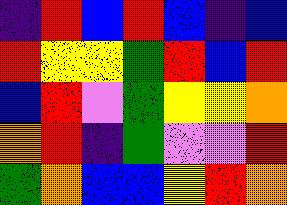[["indigo", "red", "blue", "red", "blue", "indigo", "blue"], ["red", "yellow", "yellow", "green", "red", "blue", "red"], ["blue", "red", "violet", "green", "yellow", "yellow", "orange"], ["orange", "red", "indigo", "green", "violet", "violet", "red"], ["green", "orange", "blue", "blue", "yellow", "red", "orange"]]